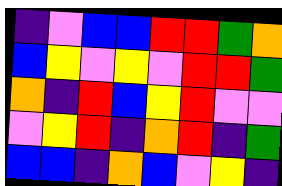[["indigo", "violet", "blue", "blue", "red", "red", "green", "orange"], ["blue", "yellow", "violet", "yellow", "violet", "red", "red", "green"], ["orange", "indigo", "red", "blue", "yellow", "red", "violet", "violet"], ["violet", "yellow", "red", "indigo", "orange", "red", "indigo", "green"], ["blue", "blue", "indigo", "orange", "blue", "violet", "yellow", "indigo"]]